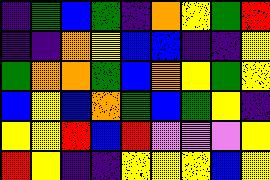[["indigo", "green", "blue", "green", "indigo", "orange", "yellow", "green", "red"], ["indigo", "indigo", "orange", "yellow", "blue", "blue", "indigo", "indigo", "yellow"], ["green", "orange", "orange", "green", "blue", "orange", "yellow", "green", "yellow"], ["blue", "yellow", "blue", "orange", "green", "blue", "green", "yellow", "indigo"], ["yellow", "yellow", "red", "blue", "red", "violet", "violet", "violet", "yellow"], ["red", "yellow", "indigo", "indigo", "yellow", "yellow", "yellow", "blue", "yellow"]]